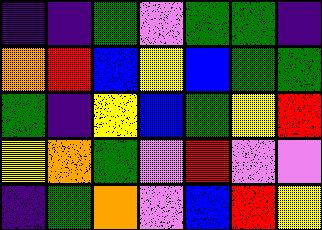[["indigo", "indigo", "green", "violet", "green", "green", "indigo"], ["orange", "red", "blue", "yellow", "blue", "green", "green"], ["green", "indigo", "yellow", "blue", "green", "yellow", "red"], ["yellow", "orange", "green", "violet", "red", "violet", "violet"], ["indigo", "green", "orange", "violet", "blue", "red", "yellow"]]